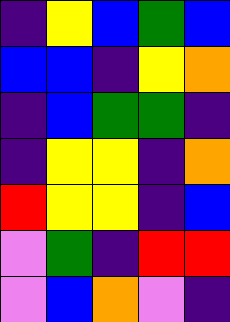[["indigo", "yellow", "blue", "green", "blue"], ["blue", "blue", "indigo", "yellow", "orange"], ["indigo", "blue", "green", "green", "indigo"], ["indigo", "yellow", "yellow", "indigo", "orange"], ["red", "yellow", "yellow", "indigo", "blue"], ["violet", "green", "indigo", "red", "red"], ["violet", "blue", "orange", "violet", "indigo"]]